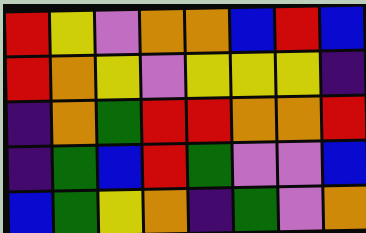[["red", "yellow", "violet", "orange", "orange", "blue", "red", "blue"], ["red", "orange", "yellow", "violet", "yellow", "yellow", "yellow", "indigo"], ["indigo", "orange", "green", "red", "red", "orange", "orange", "red"], ["indigo", "green", "blue", "red", "green", "violet", "violet", "blue"], ["blue", "green", "yellow", "orange", "indigo", "green", "violet", "orange"]]